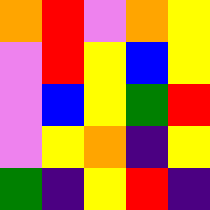[["orange", "red", "violet", "orange", "yellow"], ["violet", "red", "yellow", "blue", "yellow"], ["violet", "blue", "yellow", "green", "red"], ["violet", "yellow", "orange", "indigo", "yellow"], ["green", "indigo", "yellow", "red", "indigo"]]